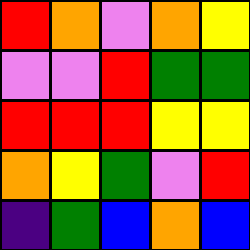[["red", "orange", "violet", "orange", "yellow"], ["violet", "violet", "red", "green", "green"], ["red", "red", "red", "yellow", "yellow"], ["orange", "yellow", "green", "violet", "red"], ["indigo", "green", "blue", "orange", "blue"]]